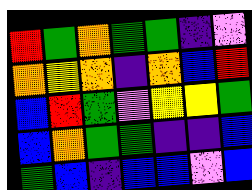[["red", "green", "orange", "green", "green", "indigo", "violet"], ["orange", "yellow", "orange", "indigo", "orange", "blue", "red"], ["blue", "red", "green", "violet", "yellow", "yellow", "green"], ["blue", "orange", "green", "green", "indigo", "indigo", "blue"], ["green", "blue", "indigo", "blue", "blue", "violet", "blue"]]